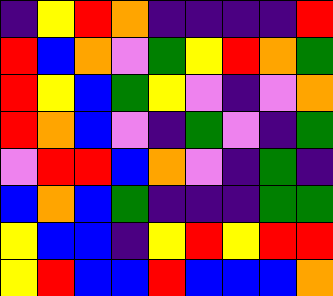[["indigo", "yellow", "red", "orange", "indigo", "indigo", "indigo", "indigo", "red"], ["red", "blue", "orange", "violet", "green", "yellow", "red", "orange", "green"], ["red", "yellow", "blue", "green", "yellow", "violet", "indigo", "violet", "orange"], ["red", "orange", "blue", "violet", "indigo", "green", "violet", "indigo", "green"], ["violet", "red", "red", "blue", "orange", "violet", "indigo", "green", "indigo"], ["blue", "orange", "blue", "green", "indigo", "indigo", "indigo", "green", "green"], ["yellow", "blue", "blue", "indigo", "yellow", "red", "yellow", "red", "red"], ["yellow", "red", "blue", "blue", "red", "blue", "blue", "blue", "orange"]]